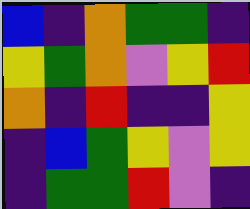[["blue", "indigo", "orange", "green", "green", "indigo"], ["yellow", "green", "orange", "violet", "yellow", "red"], ["orange", "indigo", "red", "indigo", "indigo", "yellow"], ["indigo", "blue", "green", "yellow", "violet", "yellow"], ["indigo", "green", "green", "red", "violet", "indigo"]]